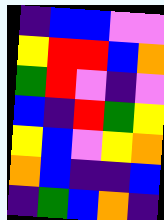[["indigo", "blue", "blue", "violet", "violet"], ["yellow", "red", "red", "blue", "orange"], ["green", "red", "violet", "indigo", "violet"], ["blue", "indigo", "red", "green", "yellow"], ["yellow", "blue", "violet", "yellow", "orange"], ["orange", "blue", "indigo", "indigo", "blue"], ["indigo", "green", "blue", "orange", "indigo"]]